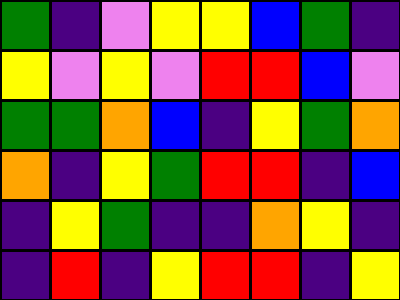[["green", "indigo", "violet", "yellow", "yellow", "blue", "green", "indigo"], ["yellow", "violet", "yellow", "violet", "red", "red", "blue", "violet"], ["green", "green", "orange", "blue", "indigo", "yellow", "green", "orange"], ["orange", "indigo", "yellow", "green", "red", "red", "indigo", "blue"], ["indigo", "yellow", "green", "indigo", "indigo", "orange", "yellow", "indigo"], ["indigo", "red", "indigo", "yellow", "red", "red", "indigo", "yellow"]]